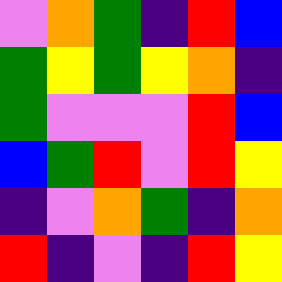[["violet", "orange", "green", "indigo", "red", "blue"], ["green", "yellow", "green", "yellow", "orange", "indigo"], ["green", "violet", "violet", "violet", "red", "blue"], ["blue", "green", "red", "violet", "red", "yellow"], ["indigo", "violet", "orange", "green", "indigo", "orange"], ["red", "indigo", "violet", "indigo", "red", "yellow"]]